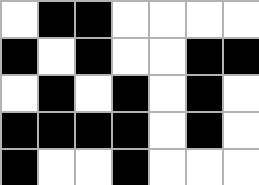[["white", "black", "black", "white", "white", "white", "white"], ["black", "white", "black", "white", "white", "black", "black"], ["white", "black", "white", "black", "white", "black", "white"], ["black", "black", "black", "black", "white", "black", "white"], ["black", "white", "white", "black", "white", "white", "white"]]